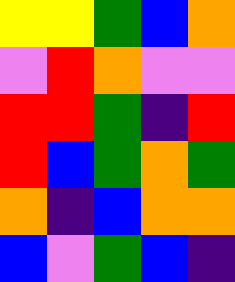[["yellow", "yellow", "green", "blue", "orange"], ["violet", "red", "orange", "violet", "violet"], ["red", "red", "green", "indigo", "red"], ["red", "blue", "green", "orange", "green"], ["orange", "indigo", "blue", "orange", "orange"], ["blue", "violet", "green", "blue", "indigo"]]